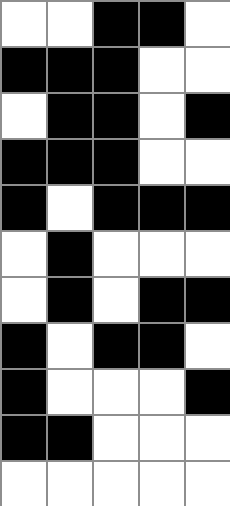[["white", "white", "black", "black", "white"], ["black", "black", "black", "white", "white"], ["white", "black", "black", "white", "black"], ["black", "black", "black", "white", "white"], ["black", "white", "black", "black", "black"], ["white", "black", "white", "white", "white"], ["white", "black", "white", "black", "black"], ["black", "white", "black", "black", "white"], ["black", "white", "white", "white", "black"], ["black", "black", "white", "white", "white"], ["white", "white", "white", "white", "white"]]